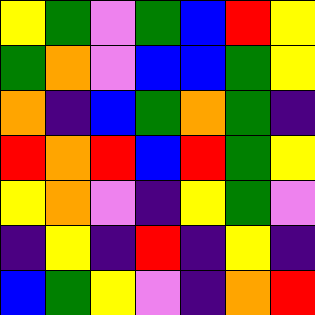[["yellow", "green", "violet", "green", "blue", "red", "yellow"], ["green", "orange", "violet", "blue", "blue", "green", "yellow"], ["orange", "indigo", "blue", "green", "orange", "green", "indigo"], ["red", "orange", "red", "blue", "red", "green", "yellow"], ["yellow", "orange", "violet", "indigo", "yellow", "green", "violet"], ["indigo", "yellow", "indigo", "red", "indigo", "yellow", "indigo"], ["blue", "green", "yellow", "violet", "indigo", "orange", "red"]]